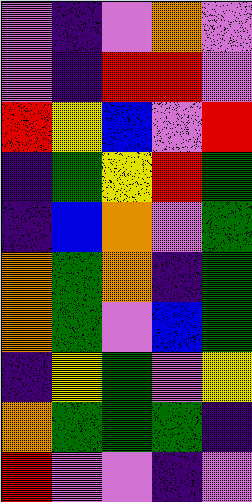[["violet", "indigo", "violet", "orange", "violet"], ["violet", "indigo", "red", "red", "violet"], ["red", "yellow", "blue", "violet", "red"], ["indigo", "green", "yellow", "red", "green"], ["indigo", "blue", "orange", "violet", "green"], ["orange", "green", "orange", "indigo", "green"], ["orange", "green", "violet", "blue", "green"], ["indigo", "yellow", "green", "violet", "yellow"], ["orange", "green", "green", "green", "indigo"], ["red", "violet", "violet", "indigo", "violet"]]